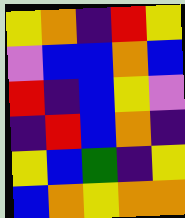[["yellow", "orange", "indigo", "red", "yellow"], ["violet", "blue", "blue", "orange", "blue"], ["red", "indigo", "blue", "yellow", "violet"], ["indigo", "red", "blue", "orange", "indigo"], ["yellow", "blue", "green", "indigo", "yellow"], ["blue", "orange", "yellow", "orange", "orange"]]